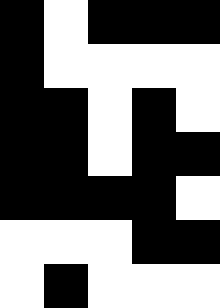[["black", "white", "black", "black", "black"], ["black", "white", "white", "white", "white"], ["black", "black", "white", "black", "white"], ["black", "black", "white", "black", "black"], ["black", "black", "black", "black", "white"], ["white", "white", "white", "black", "black"], ["white", "black", "white", "white", "white"]]